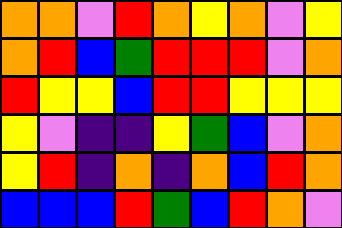[["orange", "orange", "violet", "red", "orange", "yellow", "orange", "violet", "yellow"], ["orange", "red", "blue", "green", "red", "red", "red", "violet", "orange"], ["red", "yellow", "yellow", "blue", "red", "red", "yellow", "yellow", "yellow"], ["yellow", "violet", "indigo", "indigo", "yellow", "green", "blue", "violet", "orange"], ["yellow", "red", "indigo", "orange", "indigo", "orange", "blue", "red", "orange"], ["blue", "blue", "blue", "red", "green", "blue", "red", "orange", "violet"]]